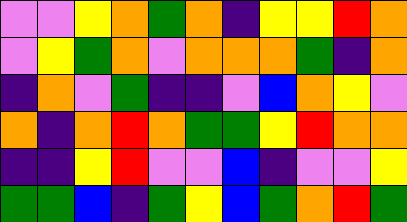[["violet", "violet", "yellow", "orange", "green", "orange", "indigo", "yellow", "yellow", "red", "orange"], ["violet", "yellow", "green", "orange", "violet", "orange", "orange", "orange", "green", "indigo", "orange"], ["indigo", "orange", "violet", "green", "indigo", "indigo", "violet", "blue", "orange", "yellow", "violet"], ["orange", "indigo", "orange", "red", "orange", "green", "green", "yellow", "red", "orange", "orange"], ["indigo", "indigo", "yellow", "red", "violet", "violet", "blue", "indigo", "violet", "violet", "yellow"], ["green", "green", "blue", "indigo", "green", "yellow", "blue", "green", "orange", "red", "green"]]